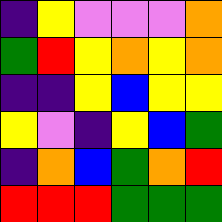[["indigo", "yellow", "violet", "violet", "violet", "orange"], ["green", "red", "yellow", "orange", "yellow", "orange"], ["indigo", "indigo", "yellow", "blue", "yellow", "yellow"], ["yellow", "violet", "indigo", "yellow", "blue", "green"], ["indigo", "orange", "blue", "green", "orange", "red"], ["red", "red", "red", "green", "green", "green"]]